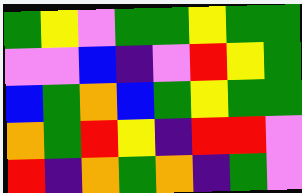[["green", "yellow", "violet", "green", "green", "yellow", "green", "green"], ["violet", "violet", "blue", "indigo", "violet", "red", "yellow", "green"], ["blue", "green", "orange", "blue", "green", "yellow", "green", "green"], ["orange", "green", "red", "yellow", "indigo", "red", "red", "violet"], ["red", "indigo", "orange", "green", "orange", "indigo", "green", "violet"]]